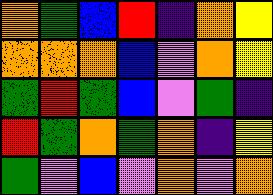[["orange", "green", "blue", "red", "indigo", "orange", "yellow"], ["orange", "orange", "orange", "blue", "violet", "orange", "yellow"], ["green", "red", "green", "blue", "violet", "green", "indigo"], ["red", "green", "orange", "green", "orange", "indigo", "yellow"], ["green", "violet", "blue", "violet", "orange", "violet", "orange"]]